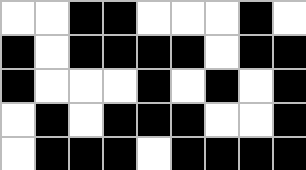[["white", "white", "black", "black", "white", "white", "white", "black", "white"], ["black", "white", "black", "black", "black", "black", "white", "black", "black"], ["black", "white", "white", "white", "black", "white", "black", "white", "black"], ["white", "black", "white", "black", "black", "black", "white", "white", "black"], ["white", "black", "black", "black", "white", "black", "black", "black", "black"]]